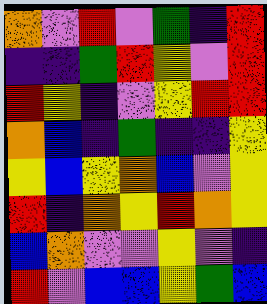[["orange", "violet", "red", "violet", "green", "indigo", "red"], ["indigo", "indigo", "green", "red", "yellow", "violet", "red"], ["red", "yellow", "indigo", "violet", "yellow", "red", "red"], ["orange", "blue", "indigo", "green", "indigo", "indigo", "yellow"], ["yellow", "blue", "yellow", "orange", "blue", "violet", "yellow"], ["red", "indigo", "orange", "yellow", "red", "orange", "yellow"], ["blue", "orange", "violet", "violet", "yellow", "violet", "indigo"], ["red", "violet", "blue", "blue", "yellow", "green", "blue"]]